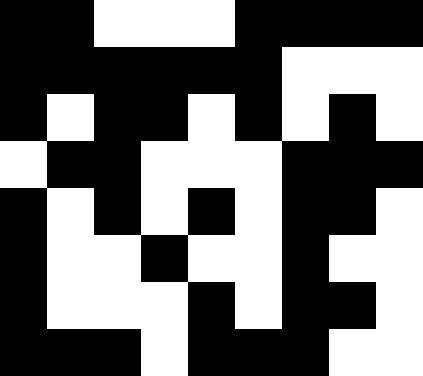[["black", "black", "white", "white", "white", "black", "black", "black", "black"], ["black", "black", "black", "black", "black", "black", "white", "white", "white"], ["black", "white", "black", "black", "white", "black", "white", "black", "white"], ["white", "black", "black", "white", "white", "white", "black", "black", "black"], ["black", "white", "black", "white", "black", "white", "black", "black", "white"], ["black", "white", "white", "black", "white", "white", "black", "white", "white"], ["black", "white", "white", "white", "black", "white", "black", "black", "white"], ["black", "black", "black", "white", "black", "black", "black", "white", "white"]]